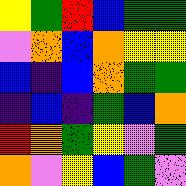[["yellow", "green", "red", "blue", "green", "green"], ["violet", "orange", "blue", "orange", "yellow", "yellow"], ["blue", "indigo", "blue", "orange", "green", "green"], ["indigo", "blue", "indigo", "green", "blue", "orange"], ["red", "orange", "green", "yellow", "violet", "green"], ["orange", "violet", "yellow", "blue", "green", "violet"]]